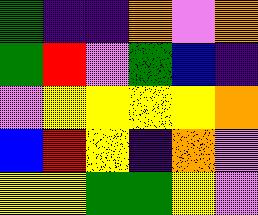[["green", "indigo", "indigo", "orange", "violet", "orange"], ["green", "red", "violet", "green", "blue", "indigo"], ["violet", "yellow", "yellow", "yellow", "yellow", "orange"], ["blue", "red", "yellow", "indigo", "orange", "violet"], ["yellow", "yellow", "green", "green", "yellow", "violet"]]